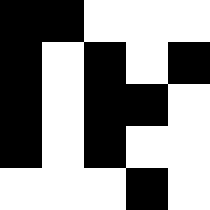[["black", "black", "white", "white", "white"], ["black", "white", "black", "white", "black"], ["black", "white", "black", "black", "white"], ["black", "white", "black", "white", "white"], ["white", "white", "white", "black", "white"]]